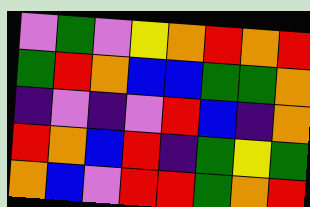[["violet", "green", "violet", "yellow", "orange", "red", "orange", "red"], ["green", "red", "orange", "blue", "blue", "green", "green", "orange"], ["indigo", "violet", "indigo", "violet", "red", "blue", "indigo", "orange"], ["red", "orange", "blue", "red", "indigo", "green", "yellow", "green"], ["orange", "blue", "violet", "red", "red", "green", "orange", "red"]]